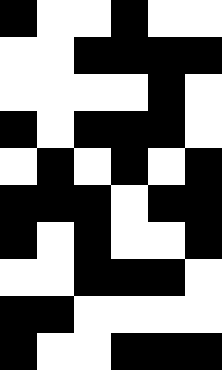[["black", "white", "white", "black", "white", "white"], ["white", "white", "black", "black", "black", "black"], ["white", "white", "white", "white", "black", "white"], ["black", "white", "black", "black", "black", "white"], ["white", "black", "white", "black", "white", "black"], ["black", "black", "black", "white", "black", "black"], ["black", "white", "black", "white", "white", "black"], ["white", "white", "black", "black", "black", "white"], ["black", "black", "white", "white", "white", "white"], ["black", "white", "white", "black", "black", "black"]]